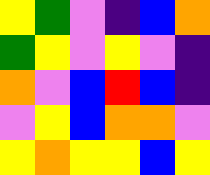[["yellow", "green", "violet", "indigo", "blue", "orange"], ["green", "yellow", "violet", "yellow", "violet", "indigo"], ["orange", "violet", "blue", "red", "blue", "indigo"], ["violet", "yellow", "blue", "orange", "orange", "violet"], ["yellow", "orange", "yellow", "yellow", "blue", "yellow"]]